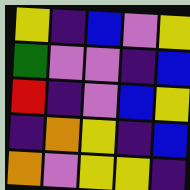[["yellow", "indigo", "blue", "violet", "yellow"], ["green", "violet", "violet", "indigo", "blue"], ["red", "indigo", "violet", "blue", "yellow"], ["indigo", "orange", "yellow", "indigo", "blue"], ["orange", "violet", "yellow", "yellow", "indigo"]]